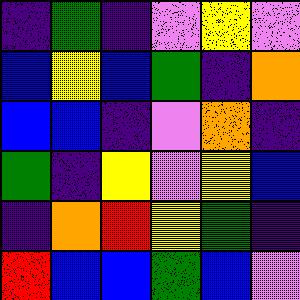[["indigo", "green", "indigo", "violet", "yellow", "violet"], ["blue", "yellow", "blue", "green", "indigo", "orange"], ["blue", "blue", "indigo", "violet", "orange", "indigo"], ["green", "indigo", "yellow", "violet", "yellow", "blue"], ["indigo", "orange", "red", "yellow", "green", "indigo"], ["red", "blue", "blue", "green", "blue", "violet"]]